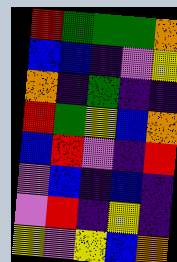[["red", "green", "green", "green", "orange"], ["blue", "blue", "indigo", "violet", "yellow"], ["orange", "indigo", "green", "indigo", "indigo"], ["red", "green", "yellow", "blue", "orange"], ["blue", "red", "violet", "indigo", "red"], ["violet", "blue", "indigo", "blue", "indigo"], ["violet", "red", "indigo", "yellow", "indigo"], ["yellow", "violet", "yellow", "blue", "orange"]]